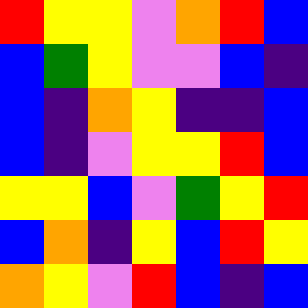[["red", "yellow", "yellow", "violet", "orange", "red", "blue"], ["blue", "green", "yellow", "violet", "violet", "blue", "indigo"], ["blue", "indigo", "orange", "yellow", "indigo", "indigo", "blue"], ["blue", "indigo", "violet", "yellow", "yellow", "red", "blue"], ["yellow", "yellow", "blue", "violet", "green", "yellow", "red"], ["blue", "orange", "indigo", "yellow", "blue", "red", "yellow"], ["orange", "yellow", "violet", "red", "blue", "indigo", "blue"]]